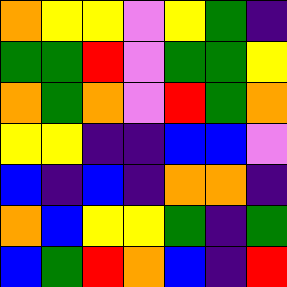[["orange", "yellow", "yellow", "violet", "yellow", "green", "indigo"], ["green", "green", "red", "violet", "green", "green", "yellow"], ["orange", "green", "orange", "violet", "red", "green", "orange"], ["yellow", "yellow", "indigo", "indigo", "blue", "blue", "violet"], ["blue", "indigo", "blue", "indigo", "orange", "orange", "indigo"], ["orange", "blue", "yellow", "yellow", "green", "indigo", "green"], ["blue", "green", "red", "orange", "blue", "indigo", "red"]]